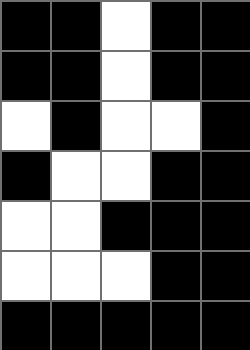[["black", "black", "white", "black", "black"], ["black", "black", "white", "black", "black"], ["white", "black", "white", "white", "black"], ["black", "white", "white", "black", "black"], ["white", "white", "black", "black", "black"], ["white", "white", "white", "black", "black"], ["black", "black", "black", "black", "black"]]